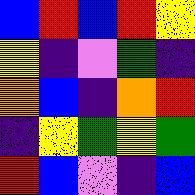[["blue", "red", "blue", "red", "yellow"], ["yellow", "indigo", "violet", "green", "indigo"], ["orange", "blue", "indigo", "orange", "red"], ["indigo", "yellow", "green", "yellow", "green"], ["red", "blue", "violet", "indigo", "blue"]]